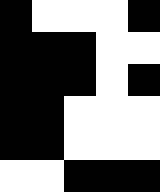[["black", "white", "white", "white", "black"], ["black", "black", "black", "white", "white"], ["black", "black", "black", "white", "black"], ["black", "black", "white", "white", "white"], ["black", "black", "white", "white", "white"], ["white", "white", "black", "black", "black"]]